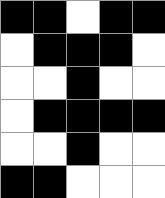[["black", "black", "white", "black", "black"], ["white", "black", "black", "black", "white"], ["white", "white", "black", "white", "white"], ["white", "black", "black", "black", "black"], ["white", "white", "black", "white", "white"], ["black", "black", "white", "white", "white"]]